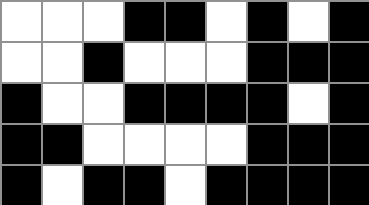[["white", "white", "white", "black", "black", "white", "black", "white", "black"], ["white", "white", "black", "white", "white", "white", "black", "black", "black"], ["black", "white", "white", "black", "black", "black", "black", "white", "black"], ["black", "black", "white", "white", "white", "white", "black", "black", "black"], ["black", "white", "black", "black", "white", "black", "black", "black", "black"]]